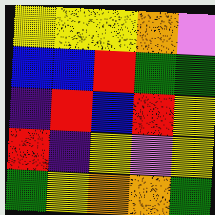[["yellow", "yellow", "yellow", "orange", "violet"], ["blue", "blue", "red", "green", "green"], ["indigo", "red", "blue", "red", "yellow"], ["red", "indigo", "yellow", "violet", "yellow"], ["green", "yellow", "orange", "orange", "green"]]